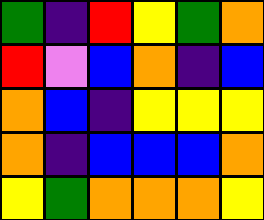[["green", "indigo", "red", "yellow", "green", "orange"], ["red", "violet", "blue", "orange", "indigo", "blue"], ["orange", "blue", "indigo", "yellow", "yellow", "yellow"], ["orange", "indigo", "blue", "blue", "blue", "orange"], ["yellow", "green", "orange", "orange", "orange", "yellow"]]